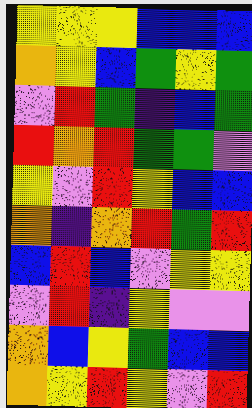[["yellow", "yellow", "yellow", "blue", "blue", "blue"], ["orange", "yellow", "blue", "green", "yellow", "green"], ["violet", "red", "green", "indigo", "blue", "green"], ["red", "orange", "red", "green", "green", "violet"], ["yellow", "violet", "red", "yellow", "blue", "blue"], ["orange", "indigo", "orange", "red", "green", "red"], ["blue", "red", "blue", "violet", "yellow", "yellow"], ["violet", "red", "indigo", "yellow", "violet", "violet"], ["orange", "blue", "yellow", "green", "blue", "blue"], ["orange", "yellow", "red", "yellow", "violet", "red"]]